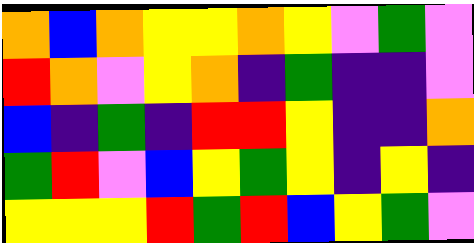[["orange", "blue", "orange", "yellow", "yellow", "orange", "yellow", "violet", "green", "violet"], ["red", "orange", "violet", "yellow", "orange", "indigo", "green", "indigo", "indigo", "violet"], ["blue", "indigo", "green", "indigo", "red", "red", "yellow", "indigo", "indigo", "orange"], ["green", "red", "violet", "blue", "yellow", "green", "yellow", "indigo", "yellow", "indigo"], ["yellow", "yellow", "yellow", "red", "green", "red", "blue", "yellow", "green", "violet"]]